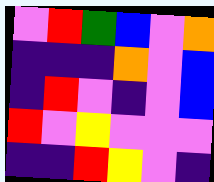[["violet", "red", "green", "blue", "violet", "orange"], ["indigo", "indigo", "indigo", "orange", "violet", "blue"], ["indigo", "red", "violet", "indigo", "violet", "blue"], ["red", "violet", "yellow", "violet", "violet", "violet"], ["indigo", "indigo", "red", "yellow", "violet", "indigo"]]